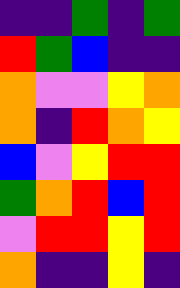[["indigo", "indigo", "green", "indigo", "green"], ["red", "green", "blue", "indigo", "indigo"], ["orange", "violet", "violet", "yellow", "orange"], ["orange", "indigo", "red", "orange", "yellow"], ["blue", "violet", "yellow", "red", "red"], ["green", "orange", "red", "blue", "red"], ["violet", "red", "red", "yellow", "red"], ["orange", "indigo", "indigo", "yellow", "indigo"]]